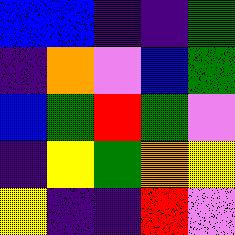[["blue", "blue", "indigo", "indigo", "green"], ["indigo", "orange", "violet", "blue", "green"], ["blue", "green", "red", "green", "violet"], ["indigo", "yellow", "green", "orange", "yellow"], ["yellow", "indigo", "indigo", "red", "violet"]]